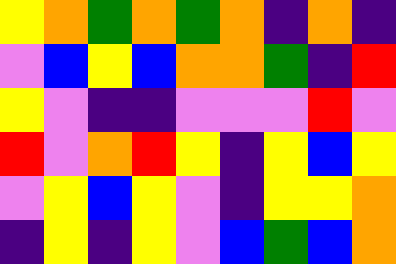[["yellow", "orange", "green", "orange", "green", "orange", "indigo", "orange", "indigo"], ["violet", "blue", "yellow", "blue", "orange", "orange", "green", "indigo", "red"], ["yellow", "violet", "indigo", "indigo", "violet", "violet", "violet", "red", "violet"], ["red", "violet", "orange", "red", "yellow", "indigo", "yellow", "blue", "yellow"], ["violet", "yellow", "blue", "yellow", "violet", "indigo", "yellow", "yellow", "orange"], ["indigo", "yellow", "indigo", "yellow", "violet", "blue", "green", "blue", "orange"]]